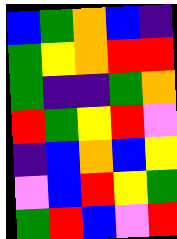[["blue", "green", "orange", "blue", "indigo"], ["green", "yellow", "orange", "red", "red"], ["green", "indigo", "indigo", "green", "orange"], ["red", "green", "yellow", "red", "violet"], ["indigo", "blue", "orange", "blue", "yellow"], ["violet", "blue", "red", "yellow", "green"], ["green", "red", "blue", "violet", "red"]]